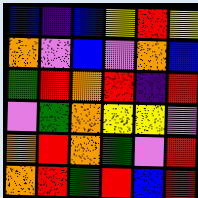[["blue", "indigo", "blue", "yellow", "red", "yellow"], ["orange", "violet", "blue", "violet", "orange", "blue"], ["green", "red", "orange", "red", "indigo", "red"], ["violet", "green", "orange", "yellow", "yellow", "violet"], ["orange", "red", "orange", "green", "violet", "red"], ["orange", "red", "green", "red", "blue", "red"]]